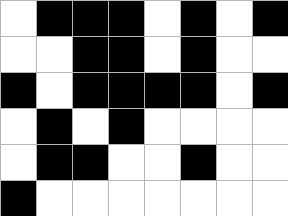[["white", "black", "black", "black", "white", "black", "white", "black"], ["white", "white", "black", "black", "white", "black", "white", "white"], ["black", "white", "black", "black", "black", "black", "white", "black"], ["white", "black", "white", "black", "white", "white", "white", "white"], ["white", "black", "black", "white", "white", "black", "white", "white"], ["black", "white", "white", "white", "white", "white", "white", "white"]]